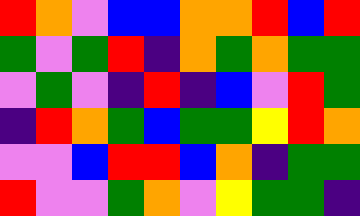[["red", "orange", "violet", "blue", "blue", "orange", "orange", "red", "blue", "red"], ["green", "violet", "green", "red", "indigo", "orange", "green", "orange", "green", "green"], ["violet", "green", "violet", "indigo", "red", "indigo", "blue", "violet", "red", "green"], ["indigo", "red", "orange", "green", "blue", "green", "green", "yellow", "red", "orange"], ["violet", "violet", "blue", "red", "red", "blue", "orange", "indigo", "green", "green"], ["red", "violet", "violet", "green", "orange", "violet", "yellow", "green", "green", "indigo"]]